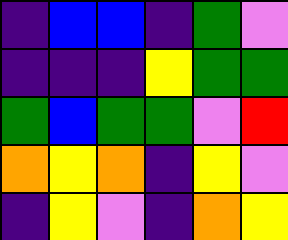[["indigo", "blue", "blue", "indigo", "green", "violet"], ["indigo", "indigo", "indigo", "yellow", "green", "green"], ["green", "blue", "green", "green", "violet", "red"], ["orange", "yellow", "orange", "indigo", "yellow", "violet"], ["indigo", "yellow", "violet", "indigo", "orange", "yellow"]]